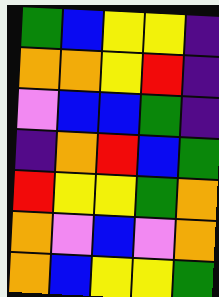[["green", "blue", "yellow", "yellow", "indigo"], ["orange", "orange", "yellow", "red", "indigo"], ["violet", "blue", "blue", "green", "indigo"], ["indigo", "orange", "red", "blue", "green"], ["red", "yellow", "yellow", "green", "orange"], ["orange", "violet", "blue", "violet", "orange"], ["orange", "blue", "yellow", "yellow", "green"]]